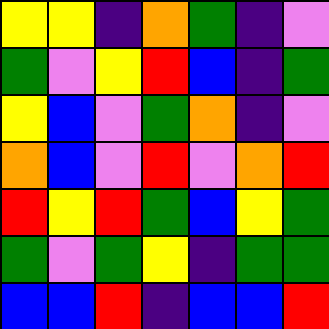[["yellow", "yellow", "indigo", "orange", "green", "indigo", "violet"], ["green", "violet", "yellow", "red", "blue", "indigo", "green"], ["yellow", "blue", "violet", "green", "orange", "indigo", "violet"], ["orange", "blue", "violet", "red", "violet", "orange", "red"], ["red", "yellow", "red", "green", "blue", "yellow", "green"], ["green", "violet", "green", "yellow", "indigo", "green", "green"], ["blue", "blue", "red", "indigo", "blue", "blue", "red"]]